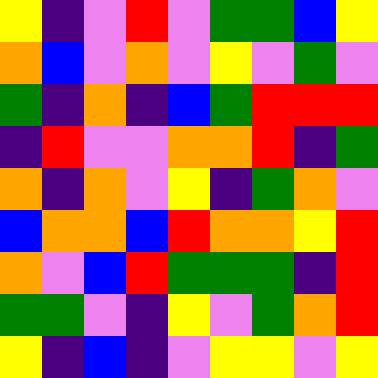[["yellow", "indigo", "violet", "red", "violet", "green", "green", "blue", "yellow"], ["orange", "blue", "violet", "orange", "violet", "yellow", "violet", "green", "violet"], ["green", "indigo", "orange", "indigo", "blue", "green", "red", "red", "red"], ["indigo", "red", "violet", "violet", "orange", "orange", "red", "indigo", "green"], ["orange", "indigo", "orange", "violet", "yellow", "indigo", "green", "orange", "violet"], ["blue", "orange", "orange", "blue", "red", "orange", "orange", "yellow", "red"], ["orange", "violet", "blue", "red", "green", "green", "green", "indigo", "red"], ["green", "green", "violet", "indigo", "yellow", "violet", "green", "orange", "red"], ["yellow", "indigo", "blue", "indigo", "violet", "yellow", "yellow", "violet", "yellow"]]